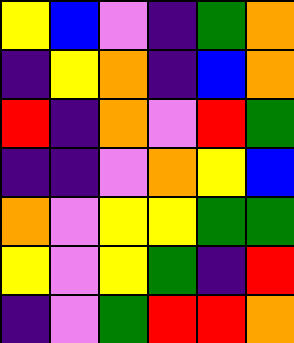[["yellow", "blue", "violet", "indigo", "green", "orange"], ["indigo", "yellow", "orange", "indigo", "blue", "orange"], ["red", "indigo", "orange", "violet", "red", "green"], ["indigo", "indigo", "violet", "orange", "yellow", "blue"], ["orange", "violet", "yellow", "yellow", "green", "green"], ["yellow", "violet", "yellow", "green", "indigo", "red"], ["indigo", "violet", "green", "red", "red", "orange"]]